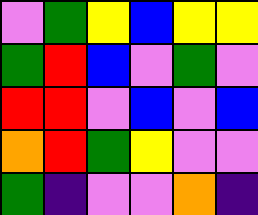[["violet", "green", "yellow", "blue", "yellow", "yellow"], ["green", "red", "blue", "violet", "green", "violet"], ["red", "red", "violet", "blue", "violet", "blue"], ["orange", "red", "green", "yellow", "violet", "violet"], ["green", "indigo", "violet", "violet", "orange", "indigo"]]